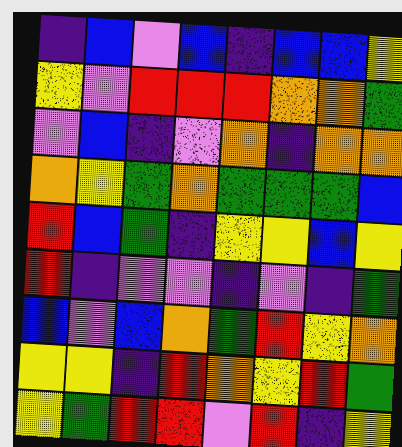[["indigo", "blue", "violet", "blue", "indigo", "blue", "blue", "yellow"], ["yellow", "violet", "red", "red", "red", "orange", "orange", "green"], ["violet", "blue", "indigo", "violet", "orange", "indigo", "orange", "orange"], ["orange", "yellow", "green", "orange", "green", "green", "green", "blue"], ["red", "blue", "green", "indigo", "yellow", "yellow", "blue", "yellow"], ["red", "indigo", "violet", "violet", "indigo", "violet", "indigo", "green"], ["blue", "violet", "blue", "orange", "green", "red", "yellow", "orange"], ["yellow", "yellow", "indigo", "red", "orange", "yellow", "red", "green"], ["yellow", "green", "red", "red", "violet", "red", "indigo", "yellow"]]